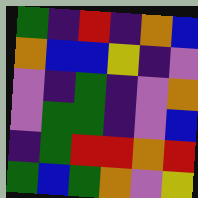[["green", "indigo", "red", "indigo", "orange", "blue"], ["orange", "blue", "blue", "yellow", "indigo", "violet"], ["violet", "indigo", "green", "indigo", "violet", "orange"], ["violet", "green", "green", "indigo", "violet", "blue"], ["indigo", "green", "red", "red", "orange", "red"], ["green", "blue", "green", "orange", "violet", "yellow"]]